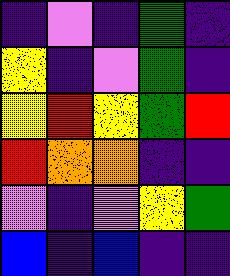[["indigo", "violet", "indigo", "green", "indigo"], ["yellow", "indigo", "violet", "green", "indigo"], ["yellow", "red", "yellow", "green", "red"], ["red", "orange", "orange", "indigo", "indigo"], ["violet", "indigo", "violet", "yellow", "green"], ["blue", "indigo", "blue", "indigo", "indigo"]]